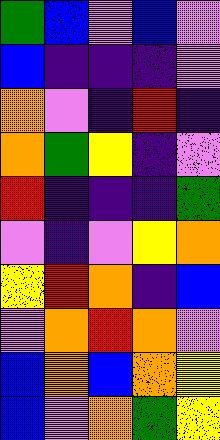[["green", "blue", "violet", "blue", "violet"], ["blue", "indigo", "indigo", "indigo", "violet"], ["orange", "violet", "indigo", "red", "indigo"], ["orange", "green", "yellow", "indigo", "violet"], ["red", "indigo", "indigo", "indigo", "green"], ["violet", "indigo", "violet", "yellow", "orange"], ["yellow", "red", "orange", "indigo", "blue"], ["violet", "orange", "red", "orange", "violet"], ["blue", "orange", "blue", "orange", "yellow"], ["blue", "violet", "orange", "green", "yellow"]]